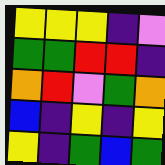[["yellow", "yellow", "yellow", "indigo", "violet"], ["green", "green", "red", "red", "indigo"], ["orange", "red", "violet", "green", "orange"], ["blue", "indigo", "yellow", "indigo", "yellow"], ["yellow", "indigo", "green", "blue", "green"]]